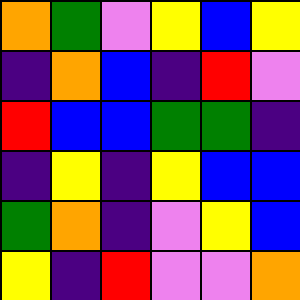[["orange", "green", "violet", "yellow", "blue", "yellow"], ["indigo", "orange", "blue", "indigo", "red", "violet"], ["red", "blue", "blue", "green", "green", "indigo"], ["indigo", "yellow", "indigo", "yellow", "blue", "blue"], ["green", "orange", "indigo", "violet", "yellow", "blue"], ["yellow", "indigo", "red", "violet", "violet", "orange"]]